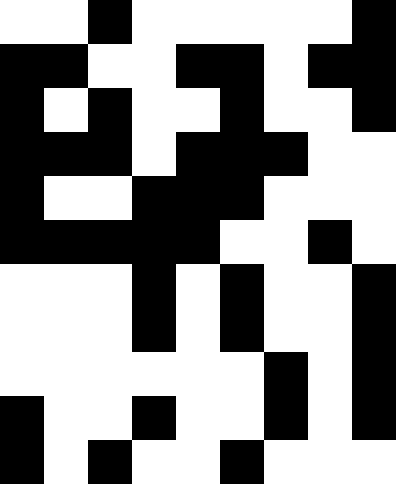[["white", "white", "black", "white", "white", "white", "white", "white", "black"], ["black", "black", "white", "white", "black", "black", "white", "black", "black"], ["black", "white", "black", "white", "white", "black", "white", "white", "black"], ["black", "black", "black", "white", "black", "black", "black", "white", "white"], ["black", "white", "white", "black", "black", "black", "white", "white", "white"], ["black", "black", "black", "black", "black", "white", "white", "black", "white"], ["white", "white", "white", "black", "white", "black", "white", "white", "black"], ["white", "white", "white", "black", "white", "black", "white", "white", "black"], ["white", "white", "white", "white", "white", "white", "black", "white", "black"], ["black", "white", "white", "black", "white", "white", "black", "white", "black"], ["black", "white", "black", "white", "white", "black", "white", "white", "white"]]